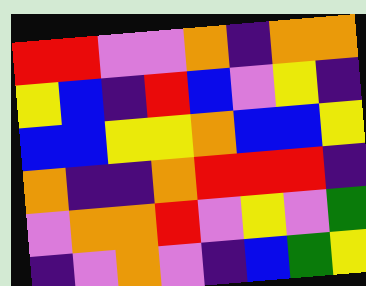[["red", "red", "violet", "violet", "orange", "indigo", "orange", "orange"], ["yellow", "blue", "indigo", "red", "blue", "violet", "yellow", "indigo"], ["blue", "blue", "yellow", "yellow", "orange", "blue", "blue", "yellow"], ["orange", "indigo", "indigo", "orange", "red", "red", "red", "indigo"], ["violet", "orange", "orange", "red", "violet", "yellow", "violet", "green"], ["indigo", "violet", "orange", "violet", "indigo", "blue", "green", "yellow"]]